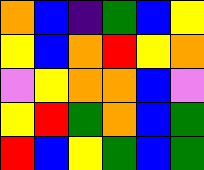[["orange", "blue", "indigo", "green", "blue", "yellow"], ["yellow", "blue", "orange", "red", "yellow", "orange"], ["violet", "yellow", "orange", "orange", "blue", "violet"], ["yellow", "red", "green", "orange", "blue", "green"], ["red", "blue", "yellow", "green", "blue", "green"]]